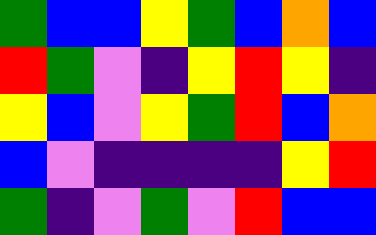[["green", "blue", "blue", "yellow", "green", "blue", "orange", "blue"], ["red", "green", "violet", "indigo", "yellow", "red", "yellow", "indigo"], ["yellow", "blue", "violet", "yellow", "green", "red", "blue", "orange"], ["blue", "violet", "indigo", "indigo", "indigo", "indigo", "yellow", "red"], ["green", "indigo", "violet", "green", "violet", "red", "blue", "blue"]]